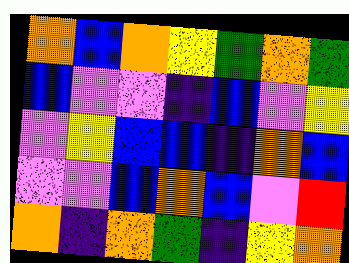[["orange", "blue", "orange", "yellow", "green", "orange", "green"], ["blue", "violet", "violet", "indigo", "blue", "violet", "yellow"], ["violet", "yellow", "blue", "blue", "indigo", "orange", "blue"], ["violet", "violet", "blue", "orange", "blue", "violet", "red"], ["orange", "indigo", "orange", "green", "indigo", "yellow", "orange"]]